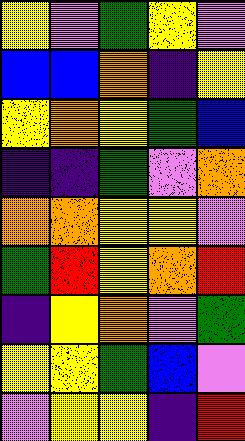[["yellow", "violet", "green", "yellow", "violet"], ["blue", "blue", "orange", "indigo", "yellow"], ["yellow", "orange", "yellow", "green", "blue"], ["indigo", "indigo", "green", "violet", "orange"], ["orange", "orange", "yellow", "yellow", "violet"], ["green", "red", "yellow", "orange", "red"], ["indigo", "yellow", "orange", "violet", "green"], ["yellow", "yellow", "green", "blue", "violet"], ["violet", "yellow", "yellow", "indigo", "red"]]